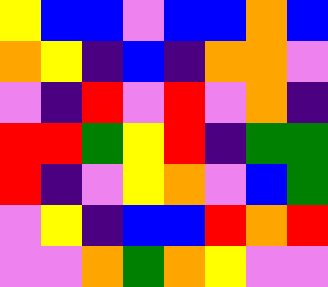[["yellow", "blue", "blue", "violet", "blue", "blue", "orange", "blue"], ["orange", "yellow", "indigo", "blue", "indigo", "orange", "orange", "violet"], ["violet", "indigo", "red", "violet", "red", "violet", "orange", "indigo"], ["red", "red", "green", "yellow", "red", "indigo", "green", "green"], ["red", "indigo", "violet", "yellow", "orange", "violet", "blue", "green"], ["violet", "yellow", "indigo", "blue", "blue", "red", "orange", "red"], ["violet", "violet", "orange", "green", "orange", "yellow", "violet", "violet"]]